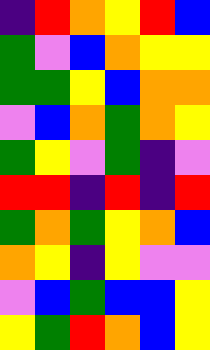[["indigo", "red", "orange", "yellow", "red", "blue"], ["green", "violet", "blue", "orange", "yellow", "yellow"], ["green", "green", "yellow", "blue", "orange", "orange"], ["violet", "blue", "orange", "green", "orange", "yellow"], ["green", "yellow", "violet", "green", "indigo", "violet"], ["red", "red", "indigo", "red", "indigo", "red"], ["green", "orange", "green", "yellow", "orange", "blue"], ["orange", "yellow", "indigo", "yellow", "violet", "violet"], ["violet", "blue", "green", "blue", "blue", "yellow"], ["yellow", "green", "red", "orange", "blue", "yellow"]]